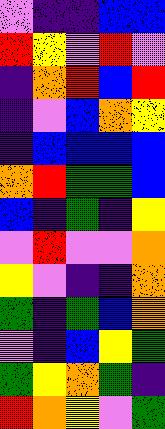[["violet", "indigo", "indigo", "blue", "blue"], ["red", "yellow", "violet", "red", "violet"], ["indigo", "orange", "red", "blue", "red"], ["indigo", "violet", "blue", "orange", "yellow"], ["indigo", "blue", "blue", "blue", "blue"], ["orange", "red", "green", "green", "blue"], ["blue", "indigo", "green", "indigo", "yellow"], ["violet", "red", "violet", "violet", "orange"], ["yellow", "violet", "indigo", "indigo", "orange"], ["green", "indigo", "green", "blue", "orange"], ["violet", "indigo", "blue", "yellow", "green"], ["green", "yellow", "orange", "green", "indigo"], ["red", "orange", "yellow", "violet", "green"]]